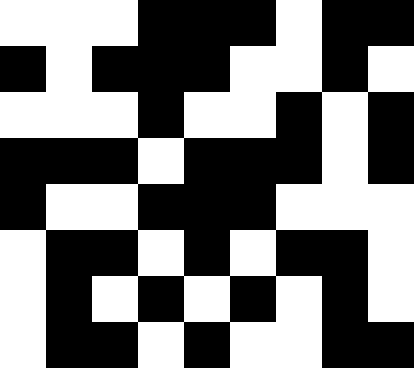[["white", "white", "white", "black", "black", "black", "white", "black", "black"], ["black", "white", "black", "black", "black", "white", "white", "black", "white"], ["white", "white", "white", "black", "white", "white", "black", "white", "black"], ["black", "black", "black", "white", "black", "black", "black", "white", "black"], ["black", "white", "white", "black", "black", "black", "white", "white", "white"], ["white", "black", "black", "white", "black", "white", "black", "black", "white"], ["white", "black", "white", "black", "white", "black", "white", "black", "white"], ["white", "black", "black", "white", "black", "white", "white", "black", "black"]]